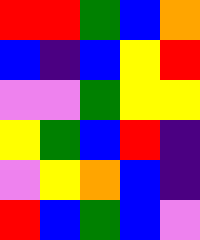[["red", "red", "green", "blue", "orange"], ["blue", "indigo", "blue", "yellow", "red"], ["violet", "violet", "green", "yellow", "yellow"], ["yellow", "green", "blue", "red", "indigo"], ["violet", "yellow", "orange", "blue", "indigo"], ["red", "blue", "green", "blue", "violet"]]